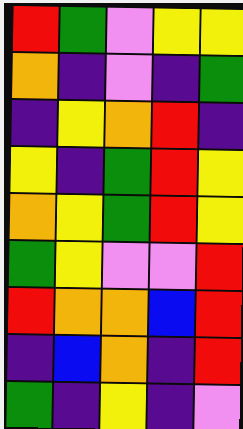[["red", "green", "violet", "yellow", "yellow"], ["orange", "indigo", "violet", "indigo", "green"], ["indigo", "yellow", "orange", "red", "indigo"], ["yellow", "indigo", "green", "red", "yellow"], ["orange", "yellow", "green", "red", "yellow"], ["green", "yellow", "violet", "violet", "red"], ["red", "orange", "orange", "blue", "red"], ["indigo", "blue", "orange", "indigo", "red"], ["green", "indigo", "yellow", "indigo", "violet"]]